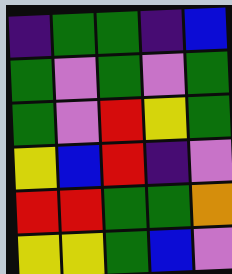[["indigo", "green", "green", "indigo", "blue"], ["green", "violet", "green", "violet", "green"], ["green", "violet", "red", "yellow", "green"], ["yellow", "blue", "red", "indigo", "violet"], ["red", "red", "green", "green", "orange"], ["yellow", "yellow", "green", "blue", "violet"]]